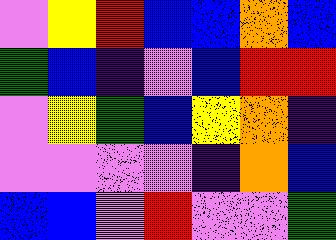[["violet", "yellow", "red", "blue", "blue", "orange", "blue"], ["green", "blue", "indigo", "violet", "blue", "red", "red"], ["violet", "yellow", "green", "blue", "yellow", "orange", "indigo"], ["violet", "violet", "violet", "violet", "indigo", "orange", "blue"], ["blue", "blue", "violet", "red", "violet", "violet", "green"]]